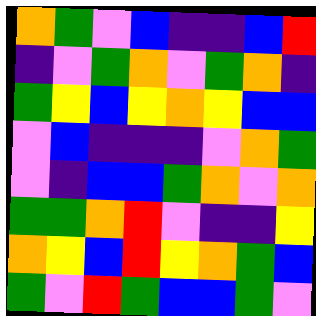[["orange", "green", "violet", "blue", "indigo", "indigo", "blue", "red"], ["indigo", "violet", "green", "orange", "violet", "green", "orange", "indigo"], ["green", "yellow", "blue", "yellow", "orange", "yellow", "blue", "blue"], ["violet", "blue", "indigo", "indigo", "indigo", "violet", "orange", "green"], ["violet", "indigo", "blue", "blue", "green", "orange", "violet", "orange"], ["green", "green", "orange", "red", "violet", "indigo", "indigo", "yellow"], ["orange", "yellow", "blue", "red", "yellow", "orange", "green", "blue"], ["green", "violet", "red", "green", "blue", "blue", "green", "violet"]]